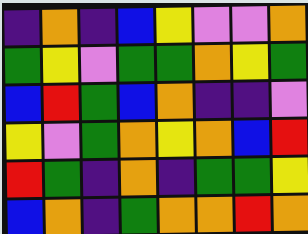[["indigo", "orange", "indigo", "blue", "yellow", "violet", "violet", "orange"], ["green", "yellow", "violet", "green", "green", "orange", "yellow", "green"], ["blue", "red", "green", "blue", "orange", "indigo", "indigo", "violet"], ["yellow", "violet", "green", "orange", "yellow", "orange", "blue", "red"], ["red", "green", "indigo", "orange", "indigo", "green", "green", "yellow"], ["blue", "orange", "indigo", "green", "orange", "orange", "red", "orange"]]